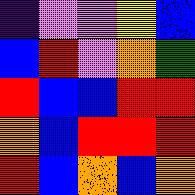[["indigo", "violet", "violet", "yellow", "blue"], ["blue", "red", "violet", "orange", "green"], ["red", "blue", "blue", "red", "red"], ["orange", "blue", "red", "red", "red"], ["red", "blue", "orange", "blue", "orange"]]